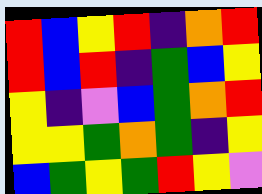[["red", "blue", "yellow", "red", "indigo", "orange", "red"], ["red", "blue", "red", "indigo", "green", "blue", "yellow"], ["yellow", "indigo", "violet", "blue", "green", "orange", "red"], ["yellow", "yellow", "green", "orange", "green", "indigo", "yellow"], ["blue", "green", "yellow", "green", "red", "yellow", "violet"]]